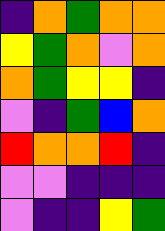[["indigo", "orange", "green", "orange", "orange"], ["yellow", "green", "orange", "violet", "orange"], ["orange", "green", "yellow", "yellow", "indigo"], ["violet", "indigo", "green", "blue", "orange"], ["red", "orange", "orange", "red", "indigo"], ["violet", "violet", "indigo", "indigo", "indigo"], ["violet", "indigo", "indigo", "yellow", "green"]]